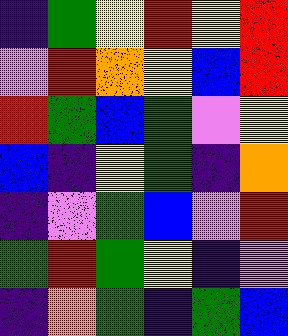[["indigo", "green", "yellow", "red", "yellow", "red"], ["violet", "red", "orange", "yellow", "blue", "red"], ["red", "green", "blue", "green", "violet", "yellow"], ["blue", "indigo", "yellow", "green", "indigo", "orange"], ["indigo", "violet", "green", "blue", "violet", "red"], ["green", "red", "green", "yellow", "indigo", "violet"], ["indigo", "orange", "green", "indigo", "green", "blue"]]